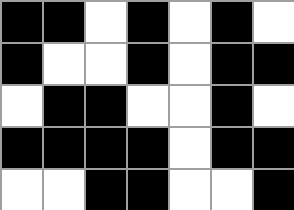[["black", "black", "white", "black", "white", "black", "white"], ["black", "white", "white", "black", "white", "black", "black"], ["white", "black", "black", "white", "white", "black", "white"], ["black", "black", "black", "black", "white", "black", "black"], ["white", "white", "black", "black", "white", "white", "black"]]